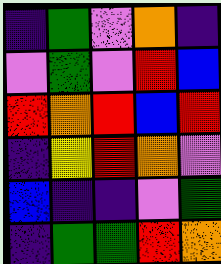[["indigo", "green", "violet", "orange", "indigo"], ["violet", "green", "violet", "red", "blue"], ["red", "orange", "red", "blue", "red"], ["indigo", "yellow", "red", "orange", "violet"], ["blue", "indigo", "indigo", "violet", "green"], ["indigo", "green", "green", "red", "orange"]]